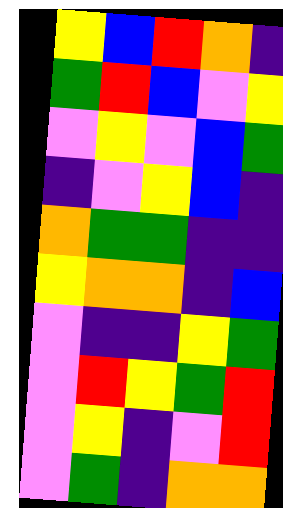[["yellow", "blue", "red", "orange", "indigo"], ["green", "red", "blue", "violet", "yellow"], ["violet", "yellow", "violet", "blue", "green"], ["indigo", "violet", "yellow", "blue", "indigo"], ["orange", "green", "green", "indigo", "indigo"], ["yellow", "orange", "orange", "indigo", "blue"], ["violet", "indigo", "indigo", "yellow", "green"], ["violet", "red", "yellow", "green", "red"], ["violet", "yellow", "indigo", "violet", "red"], ["violet", "green", "indigo", "orange", "orange"]]